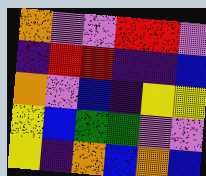[["orange", "violet", "violet", "red", "red", "violet"], ["indigo", "red", "red", "indigo", "indigo", "blue"], ["orange", "violet", "blue", "indigo", "yellow", "yellow"], ["yellow", "blue", "green", "green", "violet", "violet"], ["yellow", "indigo", "orange", "blue", "orange", "blue"]]